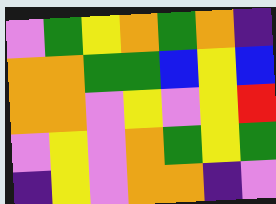[["violet", "green", "yellow", "orange", "green", "orange", "indigo"], ["orange", "orange", "green", "green", "blue", "yellow", "blue"], ["orange", "orange", "violet", "yellow", "violet", "yellow", "red"], ["violet", "yellow", "violet", "orange", "green", "yellow", "green"], ["indigo", "yellow", "violet", "orange", "orange", "indigo", "violet"]]